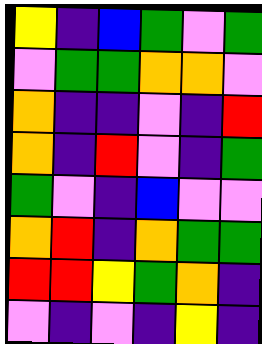[["yellow", "indigo", "blue", "green", "violet", "green"], ["violet", "green", "green", "orange", "orange", "violet"], ["orange", "indigo", "indigo", "violet", "indigo", "red"], ["orange", "indigo", "red", "violet", "indigo", "green"], ["green", "violet", "indigo", "blue", "violet", "violet"], ["orange", "red", "indigo", "orange", "green", "green"], ["red", "red", "yellow", "green", "orange", "indigo"], ["violet", "indigo", "violet", "indigo", "yellow", "indigo"]]